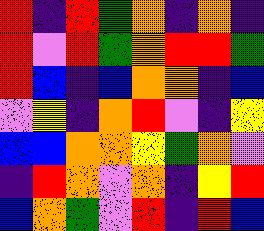[["red", "indigo", "red", "green", "orange", "indigo", "orange", "indigo"], ["red", "violet", "red", "green", "orange", "red", "red", "green"], ["red", "blue", "indigo", "blue", "orange", "orange", "indigo", "blue"], ["violet", "yellow", "indigo", "orange", "red", "violet", "indigo", "yellow"], ["blue", "blue", "orange", "orange", "yellow", "green", "orange", "violet"], ["indigo", "red", "orange", "violet", "orange", "indigo", "yellow", "red"], ["blue", "orange", "green", "violet", "red", "indigo", "red", "blue"]]